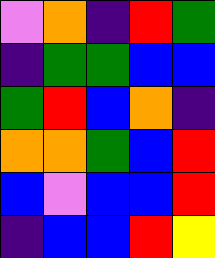[["violet", "orange", "indigo", "red", "green"], ["indigo", "green", "green", "blue", "blue"], ["green", "red", "blue", "orange", "indigo"], ["orange", "orange", "green", "blue", "red"], ["blue", "violet", "blue", "blue", "red"], ["indigo", "blue", "blue", "red", "yellow"]]